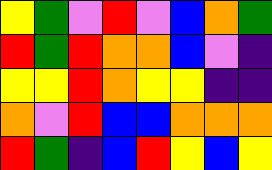[["yellow", "green", "violet", "red", "violet", "blue", "orange", "green"], ["red", "green", "red", "orange", "orange", "blue", "violet", "indigo"], ["yellow", "yellow", "red", "orange", "yellow", "yellow", "indigo", "indigo"], ["orange", "violet", "red", "blue", "blue", "orange", "orange", "orange"], ["red", "green", "indigo", "blue", "red", "yellow", "blue", "yellow"]]